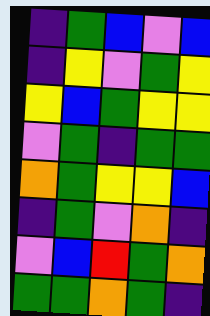[["indigo", "green", "blue", "violet", "blue"], ["indigo", "yellow", "violet", "green", "yellow"], ["yellow", "blue", "green", "yellow", "yellow"], ["violet", "green", "indigo", "green", "green"], ["orange", "green", "yellow", "yellow", "blue"], ["indigo", "green", "violet", "orange", "indigo"], ["violet", "blue", "red", "green", "orange"], ["green", "green", "orange", "green", "indigo"]]